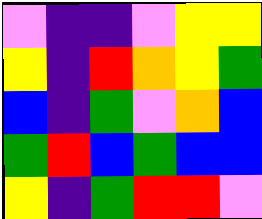[["violet", "indigo", "indigo", "violet", "yellow", "yellow"], ["yellow", "indigo", "red", "orange", "yellow", "green"], ["blue", "indigo", "green", "violet", "orange", "blue"], ["green", "red", "blue", "green", "blue", "blue"], ["yellow", "indigo", "green", "red", "red", "violet"]]